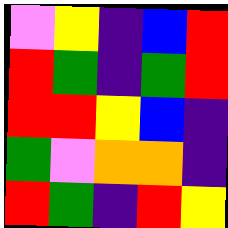[["violet", "yellow", "indigo", "blue", "red"], ["red", "green", "indigo", "green", "red"], ["red", "red", "yellow", "blue", "indigo"], ["green", "violet", "orange", "orange", "indigo"], ["red", "green", "indigo", "red", "yellow"]]